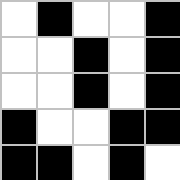[["white", "black", "white", "white", "black"], ["white", "white", "black", "white", "black"], ["white", "white", "black", "white", "black"], ["black", "white", "white", "black", "black"], ["black", "black", "white", "black", "white"]]